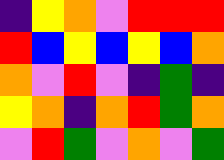[["indigo", "yellow", "orange", "violet", "red", "red", "red"], ["red", "blue", "yellow", "blue", "yellow", "blue", "orange"], ["orange", "violet", "red", "violet", "indigo", "green", "indigo"], ["yellow", "orange", "indigo", "orange", "red", "green", "orange"], ["violet", "red", "green", "violet", "orange", "violet", "green"]]